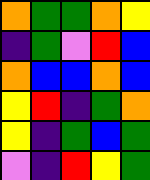[["orange", "green", "green", "orange", "yellow"], ["indigo", "green", "violet", "red", "blue"], ["orange", "blue", "blue", "orange", "blue"], ["yellow", "red", "indigo", "green", "orange"], ["yellow", "indigo", "green", "blue", "green"], ["violet", "indigo", "red", "yellow", "green"]]